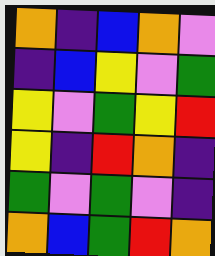[["orange", "indigo", "blue", "orange", "violet"], ["indigo", "blue", "yellow", "violet", "green"], ["yellow", "violet", "green", "yellow", "red"], ["yellow", "indigo", "red", "orange", "indigo"], ["green", "violet", "green", "violet", "indigo"], ["orange", "blue", "green", "red", "orange"]]